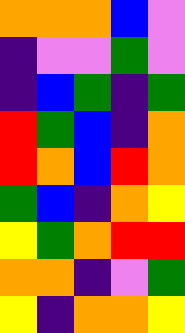[["orange", "orange", "orange", "blue", "violet"], ["indigo", "violet", "violet", "green", "violet"], ["indigo", "blue", "green", "indigo", "green"], ["red", "green", "blue", "indigo", "orange"], ["red", "orange", "blue", "red", "orange"], ["green", "blue", "indigo", "orange", "yellow"], ["yellow", "green", "orange", "red", "red"], ["orange", "orange", "indigo", "violet", "green"], ["yellow", "indigo", "orange", "orange", "yellow"]]